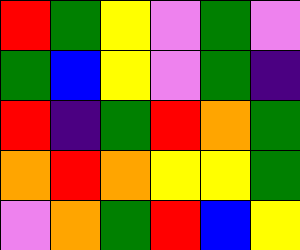[["red", "green", "yellow", "violet", "green", "violet"], ["green", "blue", "yellow", "violet", "green", "indigo"], ["red", "indigo", "green", "red", "orange", "green"], ["orange", "red", "orange", "yellow", "yellow", "green"], ["violet", "orange", "green", "red", "blue", "yellow"]]